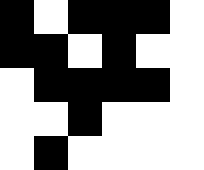[["black", "white", "black", "black", "black", "white"], ["black", "black", "white", "black", "white", "white"], ["white", "black", "black", "black", "black", "white"], ["white", "white", "black", "white", "white", "white"], ["white", "black", "white", "white", "white", "white"]]